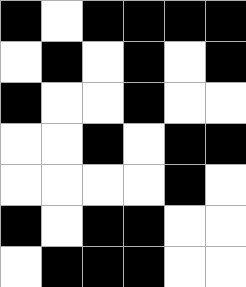[["black", "white", "black", "black", "black", "black"], ["white", "black", "white", "black", "white", "black"], ["black", "white", "white", "black", "white", "white"], ["white", "white", "black", "white", "black", "black"], ["white", "white", "white", "white", "black", "white"], ["black", "white", "black", "black", "white", "white"], ["white", "black", "black", "black", "white", "white"]]